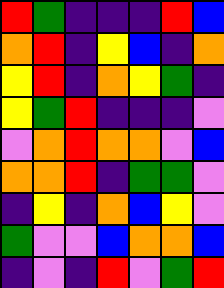[["red", "green", "indigo", "indigo", "indigo", "red", "blue"], ["orange", "red", "indigo", "yellow", "blue", "indigo", "orange"], ["yellow", "red", "indigo", "orange", "yellow", "green", "indigo"], ["yellow", "green", "red", "indigo", "indigo", "indigo", "violet"], ["violet", "orange", "red", "orange", "orange", "violet", "blue"], ["orange", "orange", "red", "indigo", "green", "green", "violet"], ["indigo", "yellow", "indigo", "orange", "blue", "yellow", "violet"], ["green", "violet", "violet", "blue", "orange", "orange", "blue"], ["indigo", "violet", "indigo", "red", "violet", "green", "red"]]